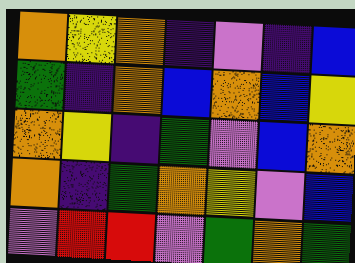[["orange", "yellow", "orange", "indigo", "violet", "indigo", "blue"], ["green", "indigo", "orange", "blue", "orange", "blue", "yellow"], ["orange", "yellow", "indigo", "green", "violet", "blue", "orange"], ["orange", "indigo", "green", "orange", "yellow", "violet", "blue"], ["violet", "red", "red", "violet", "green", "orange", "green"]]